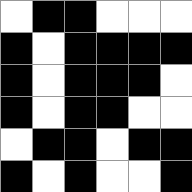[["white", "black", "black", "white", "white", "white"], ["black", "white", "black", "black", "black", "black"], ["black", "white", "black", "black", "black", "white"], ["black", "white", "black", "black", "white", "white"], ["white", "black", "black", "white", "black", "black"], ["black", "white", "black", "white", "white", "black"]]